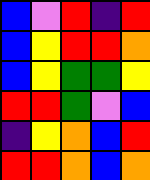[["blue", "violet", "red", "indigo", "red"], ["blue", "yellow", "red", "red", "orange"], ["blue", "yellow", "green", "green", "yellow"], ["red", "red", "green", "violet", "blue"], ["indigo", "yellow", "orange", "blue", "red"], ["red", "red", "orange", "blue", "orange"]]